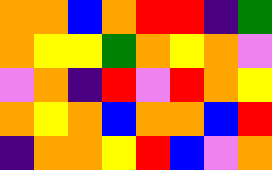[["orange", "orange", "blue", "orange", "red", "red", "indigo", "green"], ["orange", "yellow", "yellow", "green", "orange", "yellow", "orange", "violet"], ["violet", "orange", "indigo", "red", "violet", "red", "orange", "yellow"], ["orange", "yellow", "orange", "blue", "orange", "orange", "blue", "red"], ["indigo", "orange", "orange", "yellow", "red", "blue", "violet", "orange"]]